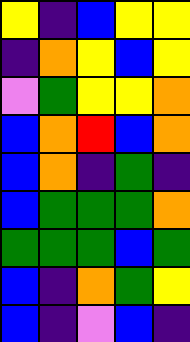[["yellow", "indigo", "blue", "yellow", "yellow"], ["indigo", "orange", "yellow", "blue", "yellow"], ["violet", "green", "yellow", "yellow", "orange"], ["blue", "orange", "red", "blue", "orange"], ["blue", "orange", "indigo", "green", "indigo"], ["blue", "green", "green", "green", "orange"], ["green", "green", "green", "blue", "green"], ["blue", "indigo", "orange", "green", "yellow"], ["blue", "indigo", "violet", "blue", "indigo"]]